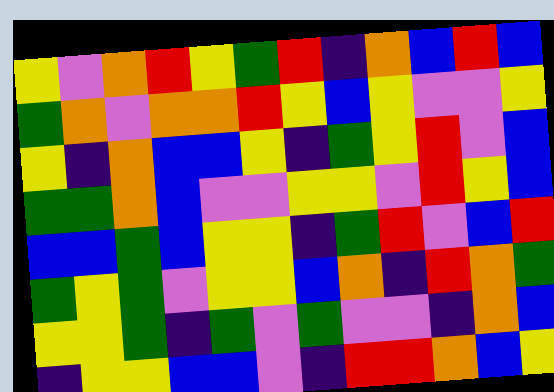[["yellow", "violet", "orange", "red", "yellow", "green", "red", "indigo", "orange", "blue", "red", "blue"], ["green", "orange", "violet", "orange", "orange", "red", "yellow", "blue", "yellow", "violet", "violet", "yellow"], ["yellow", "indigo", "orange", "blue", "blue", "yellow", "indigo", "green", "yellow", "red", "violet", "blue"], ["green", "green", "orange", "blue", "violet", "violet", "yellow", "yellow", "violet", "red", "yellow", "blue"], ["blue", "blue", "green", "blue", "yellow", "yellow", "indigo", "green", "red", "violet", "blue", "red"], ["green", "yellow", "green", "violet", "yellow", "yellow", "blue", "orange", "indigo", "red", "orange", "green"], ["yellow", "yellow", "green", "indigo", "green", "violet", "green", "violet", "violet", "indigo", "orange", "blue"], ["indigo", "yellow", "yellow", "blue", "blue", "violet", "indigo", "red", "red", "orange", "blue", "yellow"]]